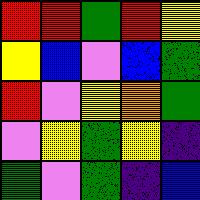[["red", "red", "green", "red", "yellow"], ["yellow", "blue", "violet", "blue", "green"], ["red", "violet", "yellow", "orange", "green"], ["violet", "yellow", "green", "yellow", "indigo"], ["green", "violet", "green", "indigo", "blue"]]